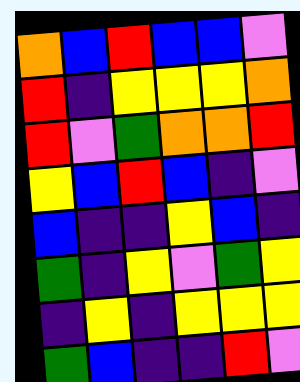[["orange", "blue", "red", "blue", "blue", "violet"], ["red", "indigo", "yellow", "yellow", "yellow", "orange"], ["red", "violet", "green", "orange", "orange", "red"], ["yellow", "blue", "red", "blue", "indigo", "violet"], ["blue", "indigo", "indigo", "yellow", "blue", "indigo"], ["green", "indigo", "yellow", "violet", "green", "yellow"], ["indigo", "yellow", "indigo", "yellow", "yellow", "yellow"], ["green", "blue", "indigo", "indigo", "red", "violet"]]